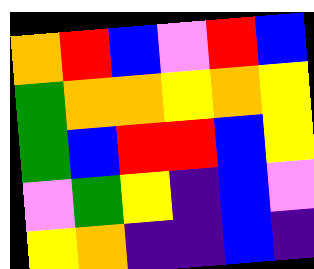[["orange", "red", "blue", "violet", "red", "blue"], ["green", "orange", "orange", "yellow", "orange", "yellow"], ["green", "blue", "red", "red", "blue", "yellow"], ["violet", "green", "yellow", "indigo", "blue", "violet"], ["yellow", "orange", "indigo", "indigo", "blue", "indigo"]]